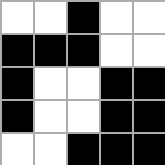[["white", "white", "black", "white", "white"], ["black", "black", "black", "white", "white"], ["black", "white", "white", "black", "black"], ["black", "white", "white", "black", "black"], ["white", "white", "black", "black", "black"]]